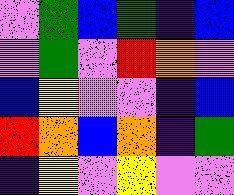[["violet", "green", "blue", "green", "indigo", "blue"], ["violet", "green", "violet", "red", "orange", "violet"], ["blue", "yellow", "violet", "violet", "indigo", "blue"], ["red", "orange", "blue", "orange", "indigo", "green"], ["indigo", "yellow", "violet", "yellow", "violet", "violet"]]